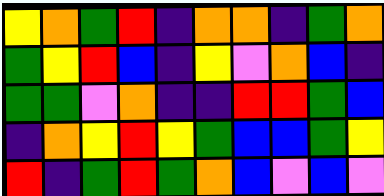[["yellow", "orange", "green", "red", "indigo", "orange", "orange", "indigo", "green", "orange"], ["green", "yellow", "red", "blue", "indigo", "yellow", "violet", "orange", "blue", "indigo"], ["green", "green", "violet", "orange", "indigo", "indigo", "red", "red", "green", "blue"], ["indigo", "orange", "yellow", "red", "yellow", "green", "blue", "blue", "green", "yellow"], ["red", "indigo", "green", "red", "green", "orange", "blue", "violet", "blue", "violet"]]